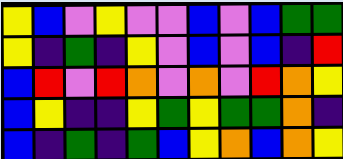[["yellow", "blue", "violet", "yellow", "violet", "violet", "blue", "violet", "blue", "green", "green"], ["yellow", "indigo", "green", "indigo", "yellow", "violet", "blue", "violet", "blue", "indigo", "red"], ["blue", "red", "violet", "red", "orange", "violet", "orange", "violet", "red", "orange", "yellow"], ["blue", "yellow", "indigo", "indigo", "yellow", "green", "yellow", "green", "green", "orange", "indigo"], ["blue", "indigo", "green", "indigo", "green", "blue", "yellow", "orange", "blue", "orange", "yellow"]]